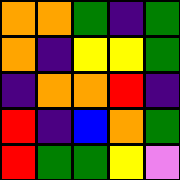[["orange", "orange", "green", "indigo", "green"], ["orange", "indigo", "yellow", "yellow", "green"], ["indigo", "orange", "orange", "red", "indigo"], ["red", "indigo", "blue", "orange", "green"], ["red", "green", "green", "yellow", "violet"]]